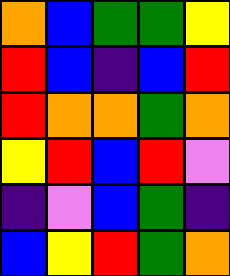[["orange", "blue", "green", "green", "yellow"], ["red", "blue", "indigo", "blue", "red"], ["red", "orange", "orange", "green", "orange"], ["yellow", "red", "blue", "red", "violet"], ["indigo", "violet", "blue", "green", "indigo"], ["blue", "yellow", "red", "green", "orange"]]